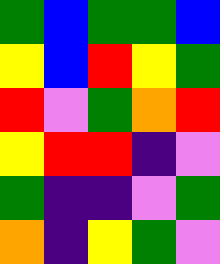[["green", "blue", "green", "green", "blue"], ["yellow", "blue", "red", "yellow", "green"], ["red", "violet", "green", "orange", "red"], ["yellow", "red", "red", "indigo", "violet"], ["green", "indigo", "indigo", "violet", "green"], ["orange", "indigo", "yellow", "green", "violet"]]